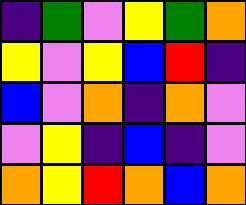[["indigo", "green", "violet", "yellow", "green", "orange"], ["yellow", "violet", "yellow", "blue", "red", "indigo"], ["blue", "violet", "orange", "indigo", "orange", "violet"], ["violet", "yellow", "indigo", "blue", "indigo", "violet"], ["orange", "yellow", "red", "orange", "blue", "orange"]]